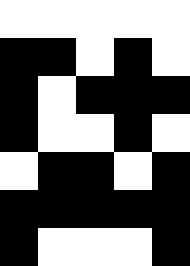[["white", "white", "white", "white", "white"], ["black", "black", "white", "black", "white"], ["black", "white", "black", "black", "black"], ["black", "white", "white", "black", "white"], ["white", "black", "black", "white", "black"], ["black", "black", "black", "black", "black"], ["black", "white", "white", "white", "black"]]